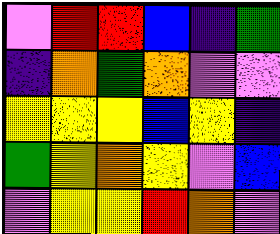[["violet", "red", "red", "blue", "indigo", "green"], ["indigo", "orange", "green", "orange", "violet", "violet"], ["yellow", "yellow", "yellow", "blue", "yellow", "indigo"], ["green", "yellow", "orange", "yellow", "violet", "blue"], ["violet", "yellow", "yellow", "red", "orange", "violet"]]